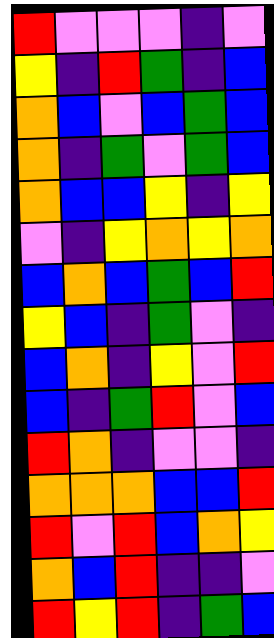[["red", "violet", "violet", "violet", "indigo", "violet"], ["yellow", "indigo", "red", "green", "indigo", "blue"], ["orange", "blue", "violet", "blue", "green", "blue"], ["orange", "indigo", "green", "violet", "green", "blue"], ["orange", "blue", "blue", "yellow", "indigo", "yellow"], ["violet", "indigo", "yellow", "orange", "yellow", "orange"], ["blue", "orange", "blue", "green", "blue", "red"], ["yellow", "blue", "indigo", "green", "violet", "indigo"], ["blue", "orange", "indigo", "yellow", "violet", "red"], ["blue", "indigo", "green", "red", "violet", "blue"], ["red", "orange", "indigo", "violet", "violet", "indigo"], ["orange", "orange", "orange", "blue", "blue", "red"], ["red", "violet", "red", "blue", "orange", "yellow"], ["orange", "blue", "red", "indigo", "indigo", "violet"], ["red", "yellow", "red", "indigo", "green", "blue"]]